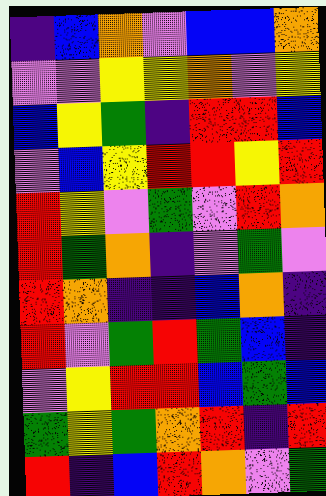[["indigo", "blue", "orange", "violet", "blue", "blue", "orange"], ["violet", "violet", "yellow", "yellow", "orange", "violet", "yellow"], ["blue", "yellow", "green", "indigo", "red", "red", "blue"], ["violet", "blue", "yellow", "red", "red", "yellow", "red"], ["red", "yellow", "violet", "green", "violet", "red", "orange"], ["red", "green", "orange", "indigo", "violet", "green", "violet"], ["red", "orange", "indigo", "indigo", "blue", "orange", "indigo"], ["red", "violet", "green", "red", "green", "blue", "indigo"], ["violet", "yellow", "red", "red", "blue", "green", "blue"], ["green", "yellow", "green", "orange", "red", "indigo", "red"], ["red", "indigo", "blue", "red", "orange", "violet", "green"]]